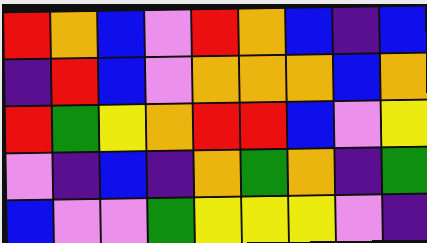[["red", "orange", "blue", "violet", "red", "orange", "blue", "indigo", "blue"], ["indigo", "red", "blue", "violet", "orange", "orange", "orange", "blue", "orange"], ["red", "green", "yellow", "orange", "red", "red", "blue", "violet", "yellow"], ["violet", "indigo", "blue", "indigo", "orange", "green", "orange", "indigo", "green"], ["blue", "violet", "violet", "green", "yellow", "yellow", "yellow", "violet", "indigo"]]